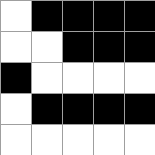[["white", "black", "black", "black", "black"], ["white", "white", "black", "black", "black"], ["black", "white", "white", "white", "white"], ["white", "black", "black", "black", "black"], ["white", "white", "white", "white", "white"]]